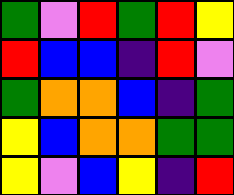[["green", "violet", "red", "green", "red", "yellow"], ["red", "blue", "blue", "indigo", "red", "violet"], ["green", "orange", "orange", "blue", "indigo", "green"], ["yellow", "blue", "orange", "orange", "green", "green"], ["yellow", "violet", "blue", "yellow", "indigo", "red"]]